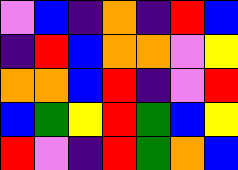[["violet", "blue", "indigo", "orange", "indigo", "red", "blue"], ["indigo", "red", "blue", "orange", "orange", "violet", "yellow"], ["orange", "orange", "blue", "red", "indigo", "violet", "red"], ["blue", "green", "yellow", "red", "green", "blue", "yellow"], ["red", "violet", "indigo", "red", "green", "orange", "blue"]]